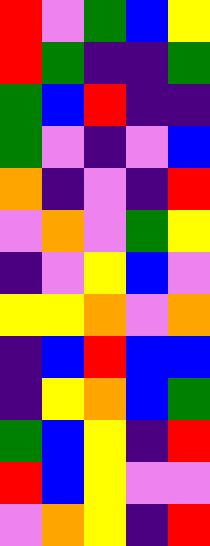[["red", "violet", "green", "blue", "yellow"], ["red", "green", "indigo", "indigo", "green"], ["green", "blue", "red", "indigo", "indigo"], ["green", "violet", "indigo", "violet", "blue"], ["orange", "indigo", "violet", "indigo", "red"], ["violet", "orange", "violet", "green", "yellow"], ["indigo", "violet", "yellow", "blue", "violet"], ["yellow", "yellow", "orange", "violet", "orange"], ["indigo", "blue", "red", "blue", "blue"], ["indigo", "yellow", "orange", "blue", "green"], ["green", "blue", "yellow", "indigo", "red"], ["red", "blue", "yellow", "violet", "violet"], ["violet", "orange", "yellow", "indigo", "red"]]